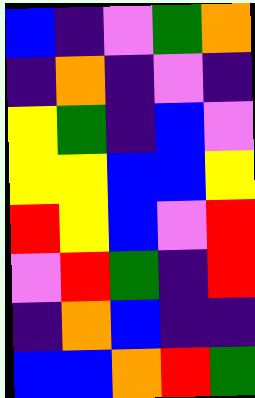[["blue", "indigo", "violet", "green", "orange"], ["indigo", "orange", "indigo", "violet", "indigo"], ["yellow", "green", "indigo", "blue", "violet"], ["yellow", "yellow", "blue", "blue", "yellow"], ["red", "yellow", "blue", "violet", "red"], ["violet", "red", "green", "indigo", "red"], ["indigo", "orange", "blue", "indigo", "indigo"], ["blue", "blue", "orange", "red", "green"]]